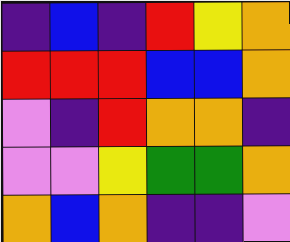[["indigo", "blue", "indigo", "red", "yellow", "orange"], ["red", "red", "red", "blue", "blue", "orange"], ["violet", "indigo", "red", "orange", "orange", "indigo"], ["violet", "violet", "yellow", "green", "green", "orange"], ["orange", "blue", "orange", "indigo", "indigo", "violet"]]